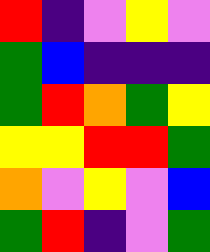[["red", "indigo", "violet", "yellow", "violet"], ["green", "blue", "indigo", "indigo", "indigo"], ["green", "red", "orange", "green", "yellow"], ["yellow", "yellow", "red", "red", "green"], ["orange", "violet", "yellow", "violet", "blue"], ["green", "red", "indigo", "violet", "green"]]